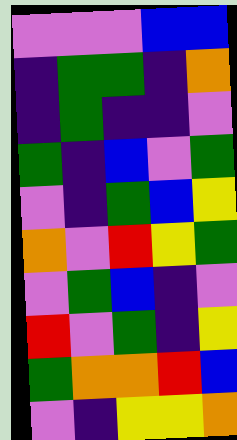[["violet", "violet", "violet", "blue", "blue"], ["indigo", "green", "green", "indigo", "orange"], ["indigo", "green", "indigo", "indigo", "violet"], ["green", "indigo", "blue", "violet", "green"], ["violet", "indigo", "green", "blue", "yellow"], ["orange", "violet", "red", "yellow", "green"], ["violet", "green", "blue", "indigo", "violet"], ["red", "violet", "green", "indigo", "yellow"], ["green", "orange", "orange", "red", "blue"], ["violet", "indigo", "yellow", "yellow", "orange"]]